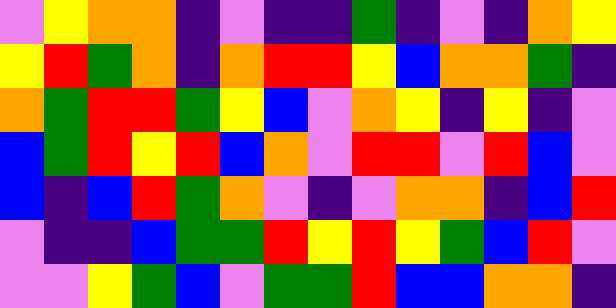[["violet", "yellow", "orange", "orange", "indigo", "violet", "indigo", "indigo", "green", "indigo", "violet", "indigo", "orange", "yellow"], ["yellow", "red", "green", "orange", "indigo", "orange", "red", "red", "yellow", "blue", "orange", "orange", "green", "indigo"], ["orange", "green", "red", "red", "green", "yellow", "blue", "violet", "orange", "yellow", "indigo", "yellow", "indigo", "violet"], ["blue", "green", "red", "yellow", "red", "blue", "orange", "violet", "red", "red", "violet", "red", "blue", "violet"], ["blue", "indigo", "blue", "red", "green", "orange", "violet", "indigo", "violet", "orange", "orange", "indigo", "blue", "red"], ["violet", "indigo", "indigo", "blue", "green", "green", "red", "yellow", "red", "yellow", "green", "blue", "red", "violet"], ["violet", "violet", "yellow", "green", "blue", "violet", "green", "green", "red", "blue", "blue", "orange", "orange", "indigo"]]